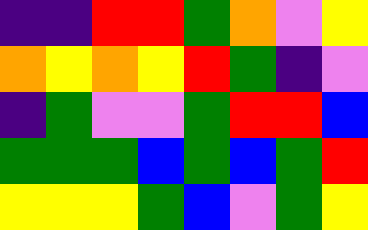[["indigo", "indigo", "red", "red", "green", "orange", "violet", "yellow"], ["orange", "yellow", "orange", "yellow", "red", "green", "indigo", "violet"], ["indigo", "green", "violet", "violet", "green", "red", "red", "blue"], ["green", "green", "green", "blue", "green", "blue", "green", "red"], ["yellow", "yellow", "yellow", "green", "blue", "violet", "green", "yellow"]]